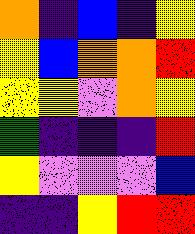[["orange", "indigo", "blue", "indigo", "yellow"], ["yellow", "blue", "orange", "orange", "red"], ["yellow", "yellow", "violet", "orange", "yellow"], ["green", "indigo", "indigo", "indigo", "red"], ["yellow", "violet", "violet", "violet", "blue"], ["indigo", "indigo", "yellow", "red", "red"]]